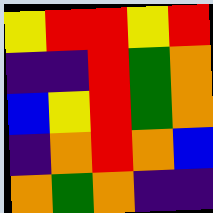[["yellow", "red", "red", "yellow", "red"], ["indigo", "indigo", "red", "green", "orange"], ["blue", "yellow", "red", "green", "orange"], ["indigo", "orange", "red", "orange", "blue"], ["orange", "green", "orange", "indigo", "indigo"]]